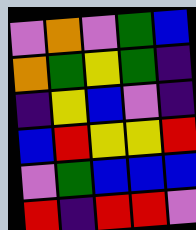[["violet", "orange", "violet", "green", "blue"], ["orange", "green", "yellow", "green", "indigo"], ["indigo", "yellow", "blue", "violet", "indigo"], ["blue", "red", "yellow", "yellow", "red"], ["violet", "green", "blue", "blue", "blue"], ["red", "indigo", "red", "red", "violet"]]